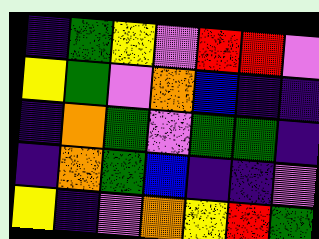[["indigo", "green", "yellow", "violet", "red", "red", "violet"], ["yellow", "green", "violet", "orange", "blue", "indigo", "indigo"], ["indigo", "orange", "green", "violet", "green", "green", "indigo"], ["indigo", "orange", "green", "blue", "indigo", "indigo", "violet"], ["yellow", "indigo", "violet", "orange", "yellow", "red", "green"]]